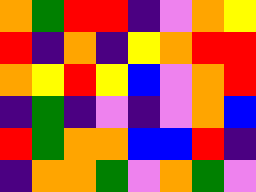[["orange", "green", "red", "red", "indigo", "violet", "orange", "yellow"], ["red", "indigo", "orange", "indigo", "yellow", "orange", "red", "red"], ["orange", "yellow", "red", "yellow", "blue", "violet", "orange", "red"], ["indigo", "green", "indigo", "violet", "indigo", "violet", "orange", "blue"], ["red", "green", "orange", "orange", "blue", "blue", "red", "indigo"], ["indigo", "orange", "orange", "green", "violet", "orange", "green", "violet"]]